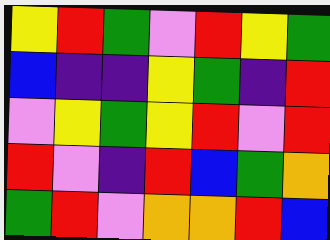[["yellow", "red", "green", "violet", "red", "yellow", "green"], ["blue", "indigo", "indigo", "yellow", "green", "indigo", "red"], ["violet", "yellow", "green", "yellow", "red", "violet", "red"], ["red", "violet", "indigo", "red", "blue", "green", "orange"], ["green", "red", "violet", "orange", "orange", "red", "blue"]]